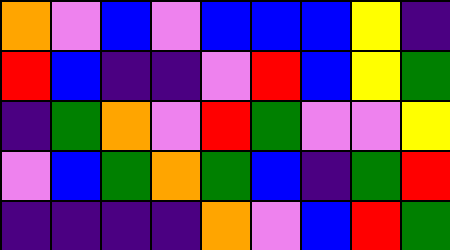[["orange", "violet", "blue", "violet", "blue", "blue", "blue", "yellow", "indigo"], ["red", "blue", "indigo", "indigo", "violet", "red", "blue", "yellow", "green"], ["indigo", "green", "orange", "violet", "red", "green", "violet", "violet", "yellow"], ["violet", "blue", "green", "orange", "green", "blue", "indigo", "green", "red"], ["indigo", "indigo", "indigo", "indigo", "orange", "violet", "blue", "red", "green"]]